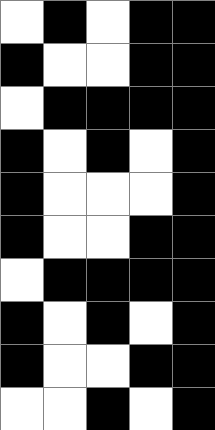[["white", "black", "white", "black", "black"], ["black", "white", "white", "black", "black"], ["white", "black", "black", "black", "black"], ["black", "white", "black", "white", "black"], ["black", "white", "white", "white", "black"], ["black", "white", "white", "black", "black"], ["white", "black", "black", "black", "black"], ["black", "white", "black", "white", "black"], ["black", "white", "white", "black", "black"], ["white", "white", "black", "white", "black"]]